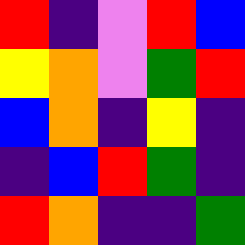[["red", "indigo", "violet", "red", "blue"], ["yellow", "orange", "violet", "green", "red"], ["blue", "orange", "indigo", "yellow", "indigo"], ["indigo", "blue", "red", "green", "indigo"], ["red", "orange", "indigo", "indigo", "green"]]